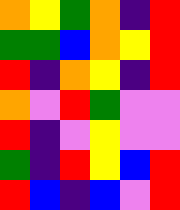[["orange", "yellow", "green", "orange", "indigo", "red"], ["green", "green", "blue", "orange", "yellow", "red"], ["red", "indigo", "orange", "yellow", "indigo", "red"], ["orange", "violet", "red", "green", "violet", "violet"], ["red", "indigo", "violet", "yellow", "violet", "violet"], ["green", "indigo", "red", "yellow", "blue", "red"], ["red", "blue", "indigo", "blue", "violet", "red"]]